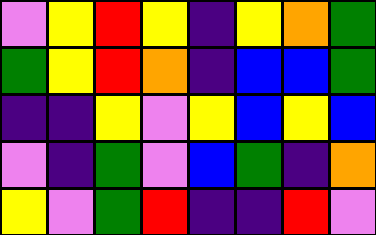[["violet", "yellow", "red", "yellow", "indigo", "yellow", "orange", "green"], ["green", "yellow", "red", "orange", "indigo", "blue", "blue", "green"], ["indigo", "indigo", "yellow", "violet", "yellow", "blue", "yellow", "blue"], ["violet", "indigo", "green", "violet", "blue", "green", "indigo", "orange"], ["yellow", "violet", "green", "red", "indigo", "indigo", "red", "violet"]]